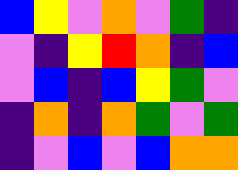[["blue", "yellow", "violet", "orange", "violet", "green", "indigo"], ["violet", "indigo", "yellow", "red", "orange", "indigo", "blue"], ["violet", "blue", "indigo", "blue", "yellow", "green", "violet"], ["indigo", "orange", "indigo", "orange", "green", "violet", "green"], ["indigo", "violet", "blue", "violet", "blue", "orange", "orange"]]